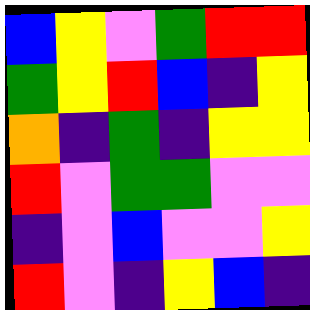[["blue", "yellow", "violet", "green", "red", "red"], ["green", "yellow", "red", "blue", "indigo", "yellow"], ["orange", "indigo", "green", "indigo", "yellow", "yellow"], ["red", "violet", "green", "green", "violet", "violet"], ["indigo", "violet", "blue", "violet", "violet", "yellow"], ["red", "violet", "indigo", "yellow", "blue", "indigo"]]